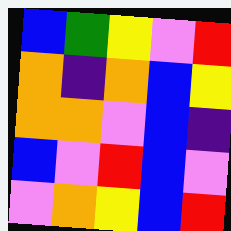[["blue", "green", "yellow", "violet", "red"], ["orange", "indigo", "orange", "blue", "yellow"], ["orange", "orange", "violet", "blue", "indigo"], ["blue", "violet", "red", "blue", "violet"], ["violet", "orange", "yellow", "blue", "red"]]